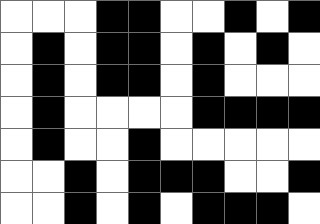[["white", "white", "white", "black", "black", "white", "white", "black", "white", "black"], ["white", "black", "white", "black", "black", "white", "black", "white", "black", "white"], ["white", "black", "white", "black", "black", "white", "black", "white", "white", "white"], ["white", "black", "white", "white", "white", "white", "black", "black", "black", "black"], ["white", "black", "white", "white", "black", "white", "white", "white", "white", "white"], ["white", "white", "black", "white", "black", "black", "black", "white", "white", "black"], ["white", "white", "black", "white", "black", "white", "black", "black", "black", "white"]]